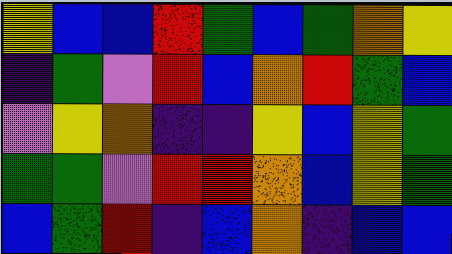[["yellow", "blue", "blue", "red", "green", "blue", "green", "orange", "yellow"], ["indigo", "green", "violet", "red", "blue", "orange", "red", "green", "blue"], ["violet", "yellow", "orange", "indigo", "indigo", "yellow", "blue", "yellow", "green"], ["green", "green", "violet", "red", "red", "orange", "blue", "yellow", "green"], ["blue", "green", "red", "indigo", "blue", "orange", "indigo", "blue", "blue"]]